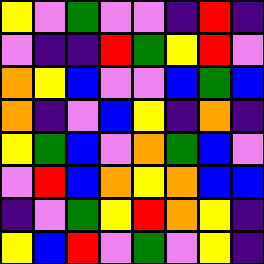[["yellow", "violet", "green", "violet", "violet", "indigo", "red", "indigo"], ["violet", "indigo", "indigo", "red", "green", "yellow", "red", "violet"], ["orange", "yellow", "blue", "violet", "violet", "blue", "green", "blue"], ["orange", "indigo", "violet", "blue", "yellow", "indigo", "orange", "indigo"], ["yellow", "green", "blue", "violet", "orange", "green", "blue", "violet"], ["violet", "red", "blue", "orange", "yellow", "orange", "blue", "blue"], ["indigo", "violet", "green", "yellow", "red", "orange", "yellow", "indigo"], ["yellow", "blue", "red", "violet", "green", "violet", "yellow", "indigo"]]